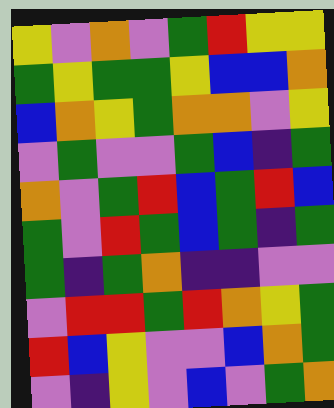[["yellow", "violet", "orange", "violet", "green", "red", "yellow", "yellow"], ["green", "yellow", "green", "green", "yellow", "blue", "blue", "orange"], ["blue", "orange", "yellow", "green", "orange", "orange", "violet", "yellow"], ["violet", "green", "violet", "violet", "green", "blue", "indigo", "green"], ["orange", "violet", "green", "red", "blue", "green", "red", "blue"], ["green", "violet", "red", "green", "blue", "green", "indigo", "green"], ["green", "indigo", "green", "orange", "indigo", "indigo", "violet", "violet"], ["violet", "red", "red", "green", "red", "orange", "yellow", "green"], ["red", "blue", "yellow", "violet", "violet", "blue", "orange", "green"], ["violet", "indigo", "yellow", "violet", "blue", "violet", "green", "orange"]]